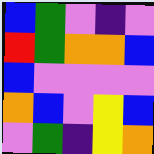[["blue", "green", "violet", "indigo", "violet"], ["red", "green", "orange", "orange", "blue"], ["blue", "violet", "violet", "violet", "violet"], ["orange", "blue", "violet", "yellow", "blue"], ["violet", "green", "indigo", "yellow", "orange"]]